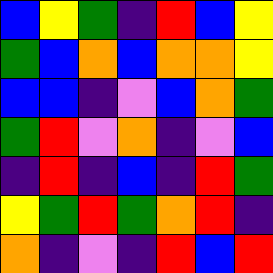[["blue", "yellow", "green", "indigo", "red", "blue", "yellow"], ["green", "blue", "orange", "blue", "orange", "orange", "yellow"], ["blue", "blue", "indigo", "violet", "blue", "orange", "green"], ["green", "red", "violet", "orange", "indigo", "violet", "blue"], ["indigo", "red", "indigo", "blue", "indigo", "red", "green"], ["yellow", "green", "red", "green", "orange", "red", "indigo"], ["orange", "indigo", "violet", "indigo", "red", "blue", "red"]]